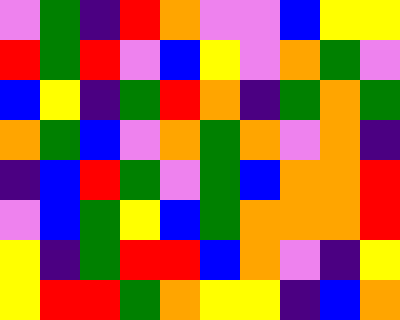[["violet", "green", "indigo", "red", "orange", "violet", "violet", "blue", "yellow", "yellow"], ["red", "green", "red", "violet", "blue", "yellow", "violet", "orange", "green", "violet"], ["blue", "yellow", "indigo", "green", "red", "orange", "indigo", "green", "orange", "green"], ["orange", "green", "blue", "violet", "orange", "green", "orange", "violet", "orange", "indigo"], ["indigo", "blue", "red", "green", "violet", "green", "blue", "orange", "orange", "red"], ["violet", "blue", "green", "yellow", "blue", "green", "orange", "orange", "orange", "red"], ["yellow", "indigo", "green", "red", "red", "blue", "orange", "violet", "indigo", "yellow"], ["yellow", "red", "red", "green", "orange", "yellow", "yellow", "indigo", "blue", "orange"]]